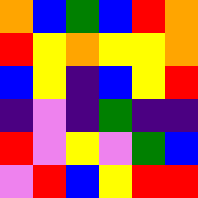[["orange", "blue", "green", "blue", "red", "orange"], ["red", "yellow", "orange", "yellow", "yellow", "orange"], ["blue", "yellow", "indigo", "blue", "yellow", "red"], ["indigo", "violet", "indigo", "green", "indigo", "indigo"], ["red", "violet", "yellow", "violet", "green", "blue"], ["violet", "red", "blue", "yellow", "red", "red"]]